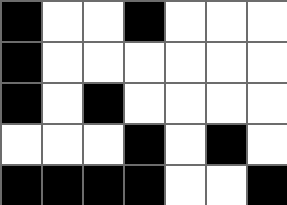[["black", "white", "white", "black", "white", "white", "white"], ["black", "white", "white", "white", "white", "white", "white"], ["black", "white", "black", "white", "white", "white", "white"], ["white", "white", "white", "black", "white", "black", "white"], ["black", "black", "black", "black", "white", "white", "black"]]